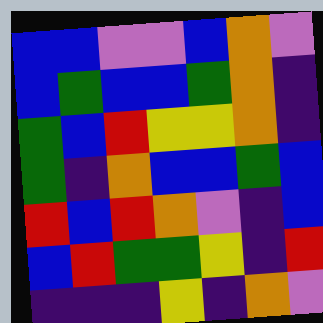[["blue", "blue", "violet", "violet", "blue", "orange", "violet"], ["blue", "green", "blue", "blue", "green", "orange", "indigo"], ["green", "blue", "red", "yellow", "yellow", "orange", "indigo"], ["green", "indigo", "orange", "blue", "blue", "green", "blue"], ["red", "blue", "red", "orange", "violet", "indigo", "blue"], ["blue", "red", "green", "green", "yellow", "indigo", "red"], ["indigo", "indigo", "indigo", "yellow", "indigo", "orange", "violet"]]